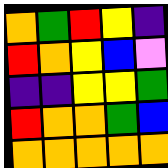[["orange", "green", "red", "yellow", "indigo"], ["red", "orange", "yellow", "blue", "violet"], ["indigo", "indigo", "yellow", "yellow", "green"], ["red", "orange", "orange", "green", "blue"], ["orange", "orange", "orange", "orange", "orange"]]